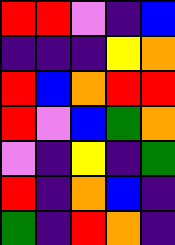[["red", "red", "violet", "indigo", "blue"], ["indigo", "indigo", "indigo", "yellow", "orange"], ["red", "blue", "orange", "red", "red"], ["red", "violet", "blue", "green", "orange"], ["violet", "indigo", "yellow", "indigo", "green"], ["red", "indigo", "orange", "blue", "indigo"], ["green", "indigo", "red", "orange", "indigo"]]